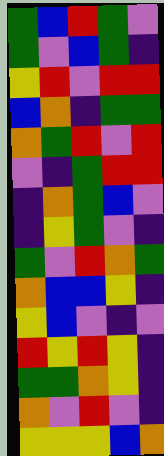[["green", "blue", "red", "green", "violet"], ["green", "violet", "blue", "green", "indigo"], ["yellow", "red", "violet", "red", "red"], ["blue", "orange", "indigo", "green", "green"], ["orange", "green", "red", "violet", "red"], ["violet", "indigo", "green", "red", "red"], ["indigo", "orange", "green", "blue", "violet"], ["indigo", "yellow", "green", "violet", "indigo"], ["green", "violet", "red", "orange", "green"], ["orange", "blue", "blue", "yellow", "indigo"], ["yellow", "blue", "violet", "indigo", "violet"], ["red", "yellow", "red", "yellow", "indigo"], ["green", "green", "orange", "yellow", "indigo"], ["orange", "violet", "red", "violet", "indigo"], ["yellow", "yellow", "yellow", "blue", "orange"]]